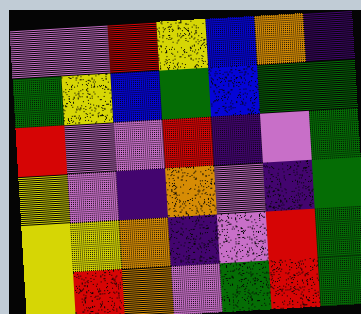[["violet", "violet", "red", "yellow", "blue", "orange", "indigo"], ["green", "yellow", "blue", "green", "blue", "green", "green"], ["red", "violet", "violet", "red", "indigo", "violet", "green"], ["yellow", "violet", "indigo", "orange", "violet", "indigo", "green"], ["yellow", "yellow", "orange", "indigo", "violet", "red", "green"], ["yellow", "red", "orange", "violet", "green", "red", "green"]]